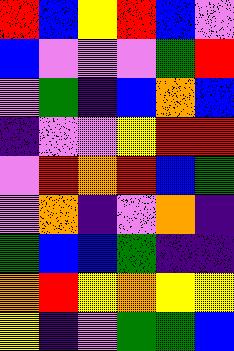[["red", "blue", "yellow", "red", "blue", "violet"], ["blue", "violet", "violet", "violet", "green", "red"], ["violet", "green", "indigo", "blue", "orange", "blue"], ["indigo", "violet", "violet", "yellow", "red", "red"], ["violet", "red", "orange", "red", "blue", "green"], ["violet", "orange", "indigo", "violet", "orange", "indigo"], ["green", "blue", "blue", "green", "indigo", "indigo"], ["orange", "red", "yellow", "orange", "yellow", "yellow"], ["yellow", "indigo", "violet", "green", "green", "blue"]]